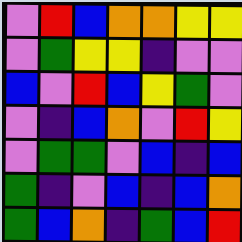[["violet", "red", "blue", "orange", "orange", "yellow", "yellow"], ["violet", "green", "yellow", "yellow", "indigo", "violet", "violet"], ["blue", "violet", "red", "blue", "yellow", "green", "violet"], ["violet", "indigo", "blue", "orange", "violet", "red", "yellow"], ["violet", "green", "green", "violet", "blue", "indigo", "blue"], ["green", "indigo", "violet", "blue", "indigo", "blue", "orange"], ["green", "blue", "orange", "indigo", "green", "blue", "red"]]